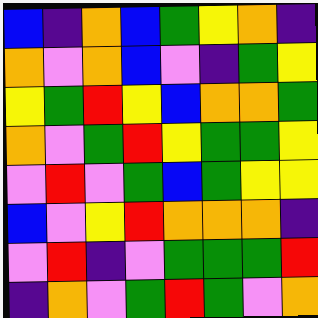[["blue", "indigo", "orange", "blue", "green", "yellow", "orange", "indigo"], ["orange", "violet", "orange", "blue", "violet", "indigo", "green", "yellow"], ["yellow", "green", "red", "yellow", "blue", "orange", "orange", "green"], ["orange", "violet", "green", "red", "yellow", "green", "green", "yellow"], ["violet", "red", "violet", "green", "blue", "green", "yellow", "yellow"], ["blue", "violet", "yellow", "red", "orange", "orange", "orange", "indigo"], ["violet", "red", "indigo", "violet", "green", "green", "green", "red"], ["indigo", "orange", "violet", "green", "red", "green", "violet", "orange"]]